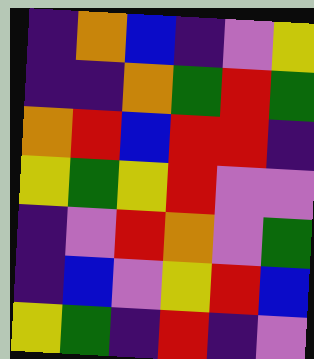[["indigo", "orange", "blue", "indigo", "violet", "yellow"], ["indigo", "indigo", "orange", "green", "red", "green"], ["orange", "red", "blue", "red", "red", "indigo"], ["yellow", "green", "yellow", "red", "violet", "violet"], ["indigo", "violet", "red", "orange", "violet", "green"], ["indigo", "blue", "violet", "yellow", "red", "blue"], ["yellow", "green", "indigo", "red", "indigo", "violet"]]